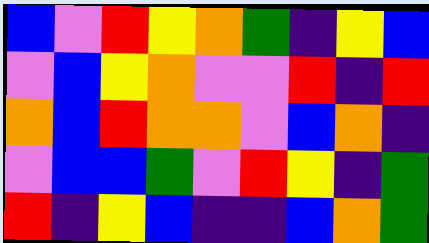[["blue", "violet", "red", "yellow", "orange", "green", "indigo", "yellow", "blue"], ["violet", "blue", "yellow", "orange", "violet", "violet", "red", "indigo", "red"], ["orange", "blue", "red", "orange", "orange", "violet", "blue", "orange", "indigo"], ["violet", "blue", "blue", "green", "violet", "red", "yellow", "indigo", "green"], ["red", "indigo", "yellow", "blue", "indigo", "indigo", "blue", "orange", "green"]]